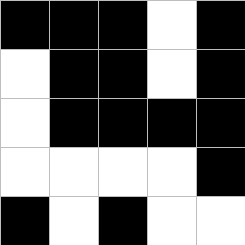[["black", "black", "black", "white", "black"], ["white", "black", "black", "white", "black"], ["white", "black", "black", "black", "black"], ["white", "white", "white", "white", "black"], ["black", "white", "black", "white", "white"]]